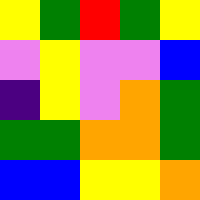[["yellow", "green", "red", "green", "yellow"], ["violet", "yellow", "violet", "violet", "blue"], ["indigo", "yellow", "violet", "orange", "green"], ["green", "green", "orange", "orange", "green"], ["blue", "blue", "yellow", "yellow", "orange"]]